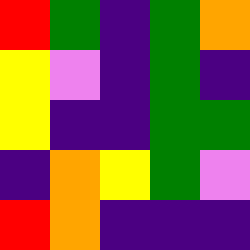[["red", "green", "indigo", "green", "orange"], ["yellow", "violet", "indigo", "green", "indigo"], ["yellow", "indigo", "indigo", "green", "green"], ["indigo", "orange", "yellow", "green", "violet"], ["red", "orange", "indigo", "indigo", "indigo"]]